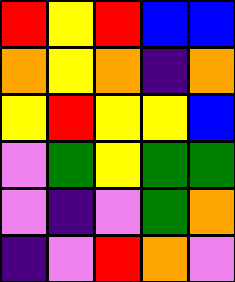[["red", "yellow", "red", "blue", "blue"], ["orange", "yellow", "orange", "indigo", "orange"], ["yellow", "red", "yellow", "yellow", "blue"], ["violet", "green", "yellow", "green", "green"], ["violet", "indigo", "violet", "green", "orange"], ["indigo", "violet", "red", "orange", "violet"]]